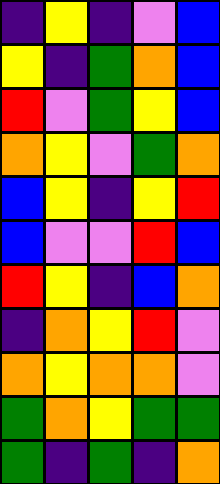[["indigo", "yellow", "indigo", "violet", "blue"], ["yellow", "indigo", "green", "orange", "blue"], ["red", "violet", "green", "yellow", "blue"], ["orange", "yellow", "violet", "green", "orange"], ["blue", "yellow", "indigo", "yellow", "red"], ["blue", "violet", "violet", "red", "blue"], ["red", "yellow", "indigo", "blue", "orange"], ["indigo", "orange", "yellow", "red", "violet"], ["orange", "yellow", "orange", "orange", "violet"], ["green", "orange", "yellow", "green", "green"], ["green", "indigo", "green", "indigo", "orange"]]